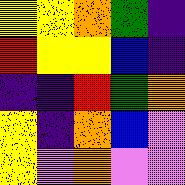[["yellow", "yellow", "orange", "green", "indigo"], ["red", "yellow", "yellow", "blue", "indigo"], ["indigo", "indigo", "red", "green", "orange"], ["yellow", "indigo", "orange", "blue", "violet"], ["yellow", "violet", "orange", "violet", "violet"]]